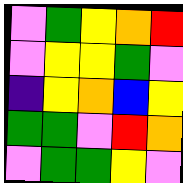[["violet", "green", "yellow", "orange", "red"], ["violet", "yellow", "yellow", "green", "violet"], ["indigo", "yellow", "orange", "blue", "yellow"], ["green", "green", "violet", "red", "orange"], ["violet", "green", "green", "yellow", "violet"]]